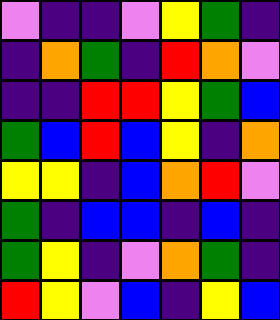[["violet", "indigo", "indigo", "violet", "yellow", "green", "indigo"], ["indigo", "orange", "green", "indigo", "red", "orange", "violet"], ["indigo", "indigo", "red", "red", "yellow", "green", "blue"], ["green", "blue", "red", "blue", "yellow", "indigo", "orange"], ["yellow", "yellow", "indigo", "blue", "orange", "red", "violet"], ["green", "indigo", "blue", "blue", "indigo", "blue", "indigo"], ["green", "yellow", "indigo", "violet", "orange", "green", "indigo"], ["red", "yellow", "violet", "blue", "indigo", "yellow", "blue"]]